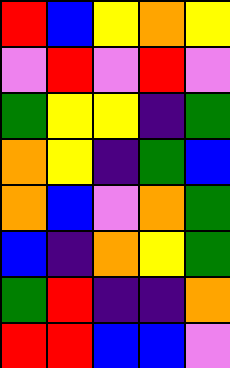[["red", "blue", "yellow", "orange", "yellow"], ["violet", "red", "violet", "red", "violet"], ["green", "yellow", "yellow", "indigo", "green"], ["orange", "yellow", "indigo", "green", "blue"], ["orange", "blue", "violet", "orange", "green"], ["blue", "indigo", "orange", "yellow", "green"], ["green", "red", "indigo", "indigo", "orange"], ["red", "red", "blue", "blue", "violet"]]